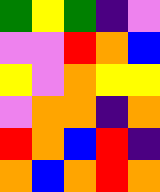[["green", "yellow", "green", "indigo", "violet"], ["violet", "violet", "red", "orange", "blue"], ["yellow", "violet", "orange", "yellow", "yellow"], ["violet", "orange", "orange", "indigo", "orange"], ["red", "orange", "blue", "red", "indigo"], ["orange", "blue", "orange", "red", "orange"]]